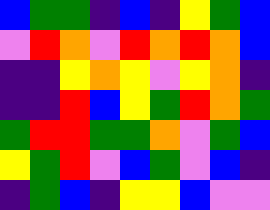[["blue", "green", "green", "indigo", "blue", "indigo", "yellow", "green", "blue"], ["violet", "red", "orange", "violet", "red", "orange", "red", "orange", "blue"], ["indigo", "indigo", "yellow", "orange", "yellow", "violet", "yellow", "orange", "indigo"], ["indigo", "indigo", "red", "blue", "yellow", "green", "red", "orange", "green"], ["green", "red", "red", "green", "green", "orange", "violet", "green", "blue"], ["yellow", "green", "red", "violet", "blue", "green", "violet", "blue", "indigo"], ["indigo", "green", "blue", "indigo", "yellow", "yellow", "blue", "violet", "violet"]]